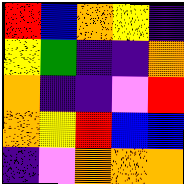[["red", "blue", "orange", "yellow", "indigo"], ["yellow", "green", "indigo", "indigo", "orange"], ["orange", "indigo", "indigo", "violet", "red"], ["orange", "yellow", "red", "blue", "blue"], ["indigo", "violet", "orange", "orange", "orange"]]